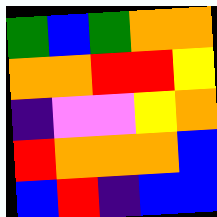[["green", "blue", "green", "orange", "orange"], ["orange", "orange", "red", "red", "yellow"], ["indigo", "violet", "violet", "yellow", "orange"], ["red", "orange", "orange", "orange", "blue"], ["blue", "red", "indigo", "blue", "blue"]]